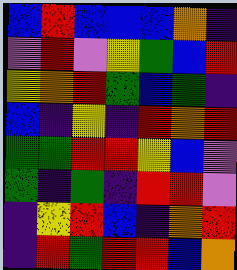[["blue", "red", "blue", "blue", "blue", "orange", "indigo"], ["violet", "red", "violet", "yellow", "green", "blue", "red"], ["yellow", "orange", "red", "green", "blue", "green", "indigo"], ["blue", "indigo", "yellow", "indigo", "red", "orange", "red"], ["green", "green", "red", "red", "yellow", "blue", "violet"], ["green", "indigo", "green", "indigo", "red", "red", "violet"], ["indigo", "yellow", "red", "blue", "indigo", "orange", "red"], ["indigo", "red", "green", "red", "red", "blue", "orange"]]